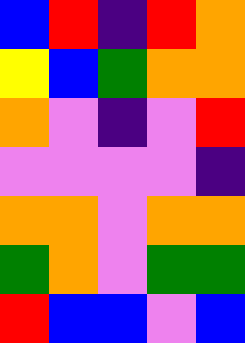[["blue", "red", "indigo", "red", "orange"], ["yellow", "blue", "green", "orange", "orange"], ["orange", "violet", "indigo", "violet", "red"], ["violet", "violet", "violet", "violet", "indigo"], ["orange", "orange", "violet", "orange", "orange"], ["green", "orange", "violet", "green", "green"], ["red", "blue", "blue", "violet", "blue"]]